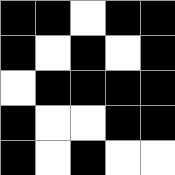[["black", "black", "white", "black", "black"], ["black", "white", "black", "white", "black"], ["white", "black", "black", "black", "black"], ["black", "white", "white", "black", "black"], ["black", "white", "black", "white", "white"]]